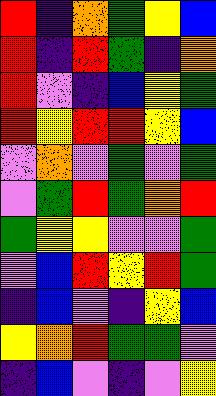[["red", "indigo", "orange", "green", "yellow", "blue"], ["red", "indigo", "red", "green", "indigo", "orange"], ["red", "violet", "indigo", "blue", "yellow", "green"], ["red", "yellow", "red", "red", "yellow", "blue"], ["violet", "orange", "violet", "green", "violet", "green"], ["violet", "green", "red", "green", "orange", "red"], ["green", "yellow", "yellow", "violet", "violet", "green"], ["violet", "blue", "red", "yellow", "red", "green"], ["indigo", "blue", "violet", "indigo", "yellow", "blue"], ["yellow", "orange", "red", "green", "green", "violet"], ["indigo", "blue", "violet", "indigo", "violet", "yellow"]]